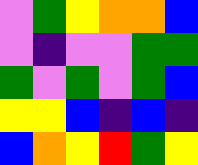[["violet", "green", "yellow", "orange", "orange", "blue"], ["violet", "indigo", "violet", "violet", "green", "green"], ["green", "violet", "green", "violet", "green", "blue"], ["yellow", "yellow", "blue", "indigo", "blue", "indigo"], ["blue", "orange", "yellow", "red", "green", "yellow"]]